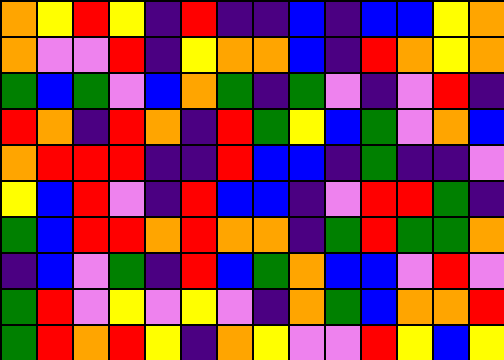[["orange", "yellow", "red", "yellow", "indigo", "red", "indigo", "indigo", "blue", "indigo", "blue", "blue", "yellow", "orange"], ["orange", "violet", "violet", "red", "indigo", "yellow", "orange", "orange", "blue", "indigo", "red", "orange", "yellow", "orange"], ["green", "blue", "green", "violet", "blue", "orange", "green", "indigo", "green", "violet", "indigo", "violet", "red", "indigo"], ["red", "orange", "indigo", "red", "orange", "indigo", "red", "green", "yellow", "blue", "green", "violet", "orange", "blue"], ["orange", "red", "red", "red", "indigo", "indigo", "red", "blue", "blue", "indigo", "green", "indigo", "indigo", "violet"], ["yellow", "blue", "red", "violet", "indigo", "red", "blue", "blue", "indigo", "violet", "red", "red", "green", "indigo"], ["green", "blue", "red", "red", "orange", "red", "orange", "orange", "indigo", "green", "red", "green", "green", "orange"], ["indigo", "blue", "violet", "green", "indigo", "red", "blue", "green", "orange", "blue", "blue", "violet", "red", "violet"], ["green", "red", "violet", "yellow", "violet", "yellow", "violet", "indigo", "orange", "green", "blue", "orange", "orange", "red"], ["green", "red", "orange", "red", "yellow", "indigo", "orange", "yellow", "violet", "violet", "red", "yellow", "blue", "yellow"]]